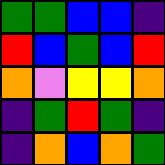[["green", "green", "blue", "blue", "indigo"], ["red", "blue", "green", "blue", "red"], ["orange", "violet", "yellow", "yellow", "orange"], ["indigo", "green", "red", "green", "indigo"], ["indigo", "orange", "blue", "orange", "green"]]